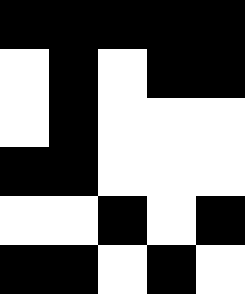[["black", "black", "black", "black", "black"], ["white", "black", "white", "black", "black"], ["white", "black", "white", "white", "white"], ["black", "black", "white", "white", "white"], ["white", "white", "black", "white", "black"], ["black", "black", "white", "black", "white"]]